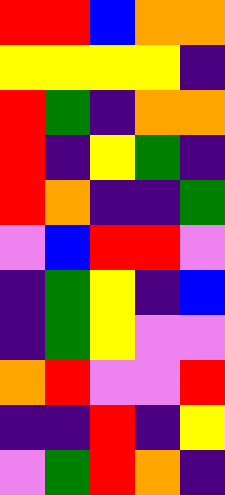[["red", "red", "blue", "orange", "orange"], ["yellow", "yellow", "yellow", "yellow", "indigo"], ["red", "green", "indigo", "orange", "orange"], ["red", "indigo", "yellow", "green", "indigo"], ["red", "orange", "indigo", "indigo", "green"], ["violet", "blue", "red", "red", "violet"], ["indigo", "green", "yellow", "indigo", "blue"], ["indigo", "green", "yellow", "violet", "violet"], ["orange", "red", "violet", "violet", "red"], ["indigo", "indigo", "red", "indigo", "yellow"], ["violet", "green", "red", "orange", "indigo"]]